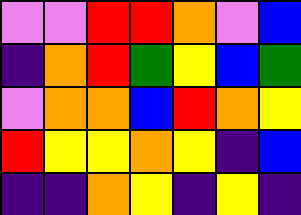[["violet", "violet", "red", "red", "orange", "violet", "blue"], ["indigo", "orange", "red", "green", "yellow", "blue", "green"], ["violet", "orange", "orange", "blue", "red", "orange", "yellow"], ["red", "yellow", "yellow", "orange", "yellow", "indigo", "blue"], ["indigo", "indigo", "orange", "yellow", "indigo", "yellow", "indigo"]]